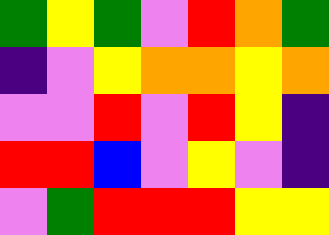[["green", "yellow", "green", "violet", "red", "orange", "green"], ["indigo", "violet", "yellow", "orange", "orange", "yellow", "orange"], ["violet", "violet", "red", "violet", "red", "yellow", "indigo"], ["red", "red", "blue", "violet", "yellow", "violet", "indigo"], ["violet", "green", "red", "red", "red", "yellow", "yellow"]]